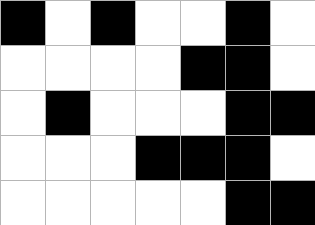[["black", "white", "black", "white", "white", "black", "white"], ["white", "white", "white", "white", "black", "black", "white"], ["white", "black", "white", "white", "white", "black", "black"], ["white", "white", "white", "black", "black", "black", "white"], ["white", "white", "white", "white", "white", "black", "black"]]